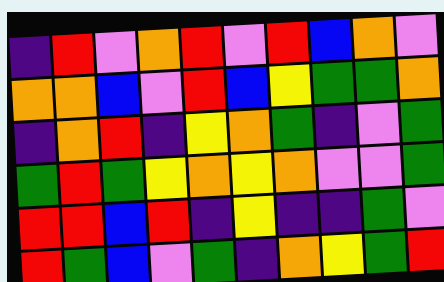[["indigo", "red", "violet", "orange", "red", "violet", "red", "blue", "orange", "violet"], ["orange", "orange", "blue", "violet", "red", "blue", "yellow", "green", "green", "orange"], ["indigo", "orange", "red", "indigo", "yellow", "orange", "green", "indigo", "violet", "green"], ["green", "red", "green", "yellow", "orange", "yellow", "orange", "violet", "violet", "green"], ["red", "red", "blue", "red", "indigo", "yellow", "indigo", "indigo", "green", "violet"], ["red", "green", "blue", "violet", "green", "indigo", "orange", "yellow", "green", "red"]]